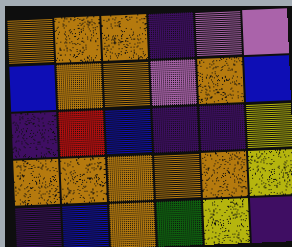[["orange", "orange", "orange", "indigo", "violet", "violet"], ["blue", "orange", "orange", "violet", "orange", "blue"], ["indigo", "red", "blue", "indigo", "indigo", "yellow"], ["orange", "orange", "orange", "orange", "orange", "yellow"], ["indigo", "blue", "orange", "green", "yellow", "indigo"]]